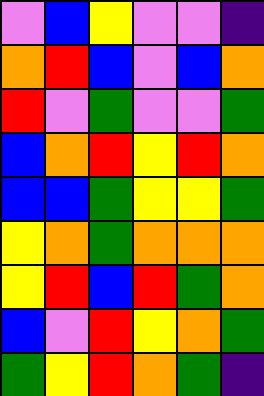[["violet", "blue", "yellow", "violet", "violet", "indigo"], ["orange", "red", "blue", "violet", "blue", "orange"], ["red", "violet", "green", "violet", "violet", "green"], ["blue", "orange", "red", "yellow", "red", "orange"], ["blue", "blue", "green", "yellow", "yellow", "green"], ["yellow", "orange", "green", "orange", "orange", "orange"], ["yellow", "red", "blue", "red", "green", "orange"], ["blue", "violet", "red", "yellow", "orange", "green"], ["green", "yellow", "red", "orange", "green", "indigo"]]